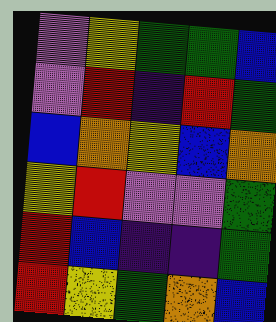[["violet", "yellow", "green", "green", "blue"], ["violet", "red", "indigo", "red", "green"], ["blue", "orange", "yellow", "blue", "orange"], ["yellow", "red", "violet", "violet", "green"], ["red", "blue", "indigo", "indigo", "green"], ["red", "yellow", "green", "orange", "blue"]]